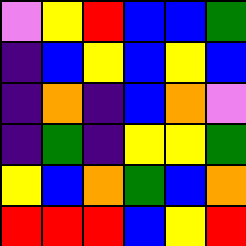[["violet", "yellow", "red", "blue", "blue", "green"], ["indigo", "blue", "yellow", "blue", "yellow", "blue"], ["indigo", "orange", "indigo", "blue", "orange", "violet"], ["indigo", "green", "indigo", "yellow", "yellow", "green"], ["yellow", "blue", "orange", "green", "blue", "orange"], ["red", "red", "red", "blue", "yellow", "red"]]